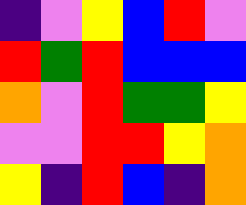[["indigo", "violet", "yellow", "blue", "red", "violet"], ["red", "green", "red", "blue", "blue", "blue"], ["orange", "violet", "red", "green", "green", "yellow"], ["violet", "violet", "red", "red", "yellow", "orange"], ["yellow", "indigo", "red", "blue", "indigo", "orange"]]